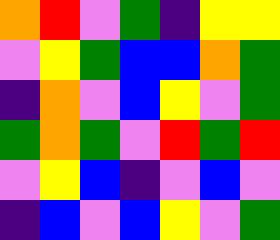[["orange", "red", "violet", "green", "indigo", "yellow", "yellow"], ["violet", "yellow", "green", "blue", "blue", "orange", "green"], ["indigo", "orange", "violet", "blue", "yellow", "violet", "green"], ["green", "orange", "green", "violet", "red", "green", "red"], ["violet", "yellow", "blue", "indigo", "violet", "blue", "violet"], ["indigo", "blue", "violet", "blue", "yellow", "violet", "green"]]